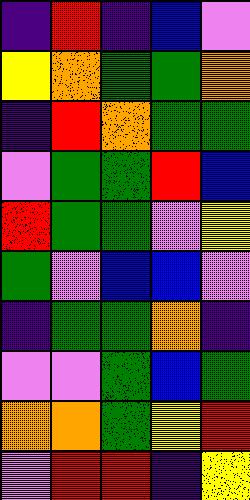[["indigo", "red", "indigo", "blue", "violet"], ["yellow", "orange", "green", "green", "orange"], ["indigo", "red", "orange", "green", "green"], ["violet", "green", "green", "red", "blue"], ["red", "green", "green", "violet", "yellow"], ["green", "violet", "blue", "blue", "violet"], ["indigo", "green", "green", "orange", "indigo"], ["violet", "violet", "green", "blue", "green"], ["orange", "orange", "green", "yellow", "red"], ["violet", "red", "red", "indigo", "yellow"]]